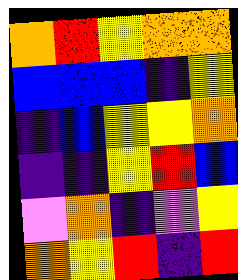[["orange", "red", "yellow", "orange", "orange"], ["blue", "blue", "blue", "indigo", "yellow"], ["indigo", "blue", "yellow", "yellow", "orange"], ["indigo", "indigo", "yellow", "red", "blue"], ["violet", "orange", "indigo", "violet", "yellow"], ["orange", "yellow", "red", "indigo", "red"]]